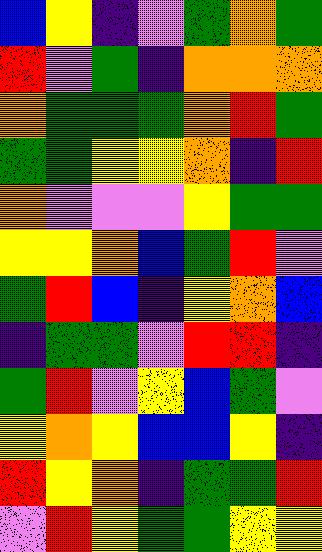[["blue", "yellow", "indigo", "violet", "green", "orange", "green"], ["red", "violet", "green", "indigo", "orange", "orange", "orange"], ["orange", "green", "green", "green", "orange", "red", "green"], ["green", "green", "yellow", "yellow", "orange", "indigo", "red"], ["orange", "violet", "violet", "violet", "yellow", "green", "green"], ["yellow", "yellow", "orange", "blue", "green", "red", "violet"], ["green", "red", "blue", "indigo", "yellow", "orange", "blue"], ["indigo", "green", "green", "violet", "red", "red", "indigo"], ["green", "red", "violet", "yellow", "blue", "green", "violet"], ["yellow", "orange", "yellow", "blue", "blue", "yellow", "indigo"], ["red", "yellow", "orange", "indigo", "green", "green", "red"], ["violet", "red", "yellow", "green", "green", "yellow", "yellow"]]